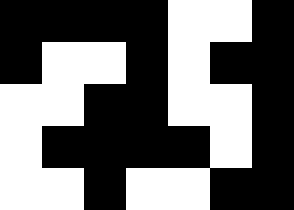[["black", "black", "black", "black", "white", "white", "black"], ["black", "white", "white", "black", "white", "black", "black"], ["white", "white", "black", "black", "white", "white", "black"], ["white", "black", "black", "black", "black", "white", "black"], ["white", "white", "black", "white", "white", "black", "black"]]